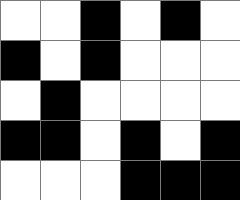[["white", "white", "black", "white", "black", "white"], ["black", "white", "black", "white", "white", "white"], ["white", "black", "white", "white", "white", "white"], ["black", "black", "white", "black", "white", "black"], ["white", "white", "white", "black", "black", "black"]]